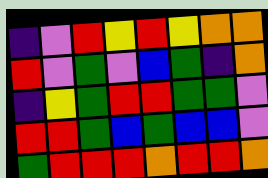[["indigo", "violet", "red", "yellow", "red", "yellow", "orange", "orange"], ["red", "violet", "green", "violet", "blue", "green", "indigo", "orange"], ["indigo", "yellow", "green", "red", "red", "green", "green", "violet"], ["red", "red", "green", "blue", "green", "blue", "blue", "violet"], ["green", "red", "red", "red", "orange", "red", "red", "orange"]]